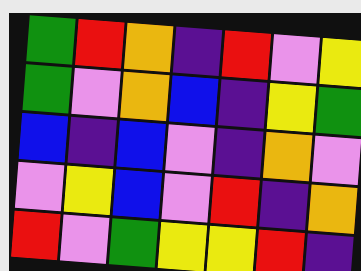[["green", "red", "orange", "indigo", "red", "violet", "yellow"], ["green", "violet", "orange", "blue", "indigo", "yellow", "green"], ["blue", "indigo", "blue", "violet", "indigo", "orange", "violet"], ["violet", "yellow", "blue", "violet", "red", "indigo", "orange"], ["red", "violet", "green", "yellow", "yellow", "red", "indigo"]]